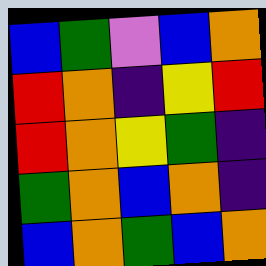[["blue", "green", "violet", "blue", "orange"], ["red", "orange", "indigo", "yellow", "red"], ["red", "orange", "yellow", "green", "indigo"], ["green", "orange", "blue", "orange", "indigo"], ["blue", "orange", "green", "blue", "orange"]]